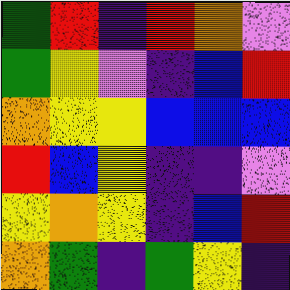[["green", "red", "indigo", "red", "orange", "violet"], ["green", "yellow", "violet", "indigo", "blue", "red"], ["orange", "yellow", "yellow", "blue", "blue", "blue"], ["red", "blue", "yellow", "indigo", "indigo", "violet"], ["yellow", "orange", "yellow", "indigo", "blue", "red"], ["orange", "green", "indigo", "green", "yellow", "indigo"]]